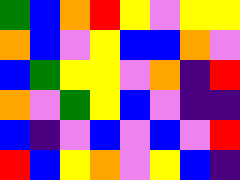[["green", "blue", "orange", "red", "yellow", "violet", "yellow", "yellow"], ["orange", "blue", "violet", "yellow", "blue", "blue", "orange", "violet"], ["blue", "green", "yellow", "yellow", "violet", "orange", "indigo", "red"], ["orange", "violet", "green", "yellow", "blue", "violet", "indigo", "indigo"], ["blue", "indigo", "violet", "blue", "violet", "blue", "violet", "red"], ["red", "blue", "yellow", "orange", "violet", "yellow", "blue", "indigo"]]